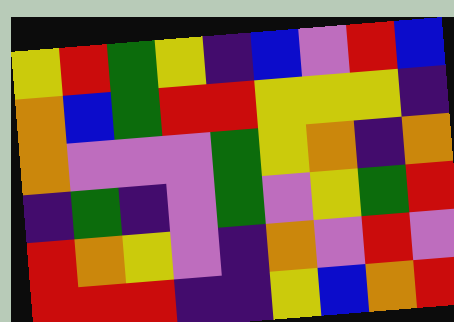[["yellow", "red", "green", "yellow", "indigo", "blue", "violet", "red", "blue"], ["orange", "blue", "green", "red", "red", "yellow", "yellow", "yellow", "indigo"], ["orange", "violet", "violet", "violet", "green", "yellow", "orange", "indigo", "orange"], ["indigo", "green", "indigo", "violet", "green", "violet", "yellow", "green", "red"], ["red", "orange", "yellow", "violet", "indigo", "orange", "violet", "red", "violet"], ["red", "red", "red", "indigo", "indigo", "yellow", "blue", "orange", "red"]]